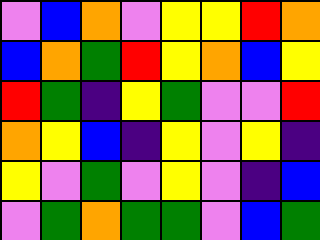[["violet", "blue", "orange", "violet", "yellow", "yellow", "red", "orange"], ["blue", "orange", "green", "red", "yellow", "orange", "blue", "yellow"], ["red", "green", "indigo", "yellow", "green", "violet", "violet", "red"], ["orange", "yellow", "blue", "indigo", "yellow", "violet", "yellow", "indigo"], ["yellow", "violet", "green", "violet", "yellow", "violet", "indigo", "blue"], ["violet", "green", "orange", "green", "green", "violet", "blue", "green"]]